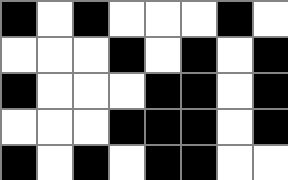[["black", "white", "black", "white", "white", "white", "black", "white"], ["white", "white", "white", "black", "white", "black", "white", "black"], ["black", "white", "white", "white", "black", "black", "white", "black"], ["white", "white", "white", "black", "black", "black", "white", "black"], ["black", "white", "black", "white", "black", "black", "white", "white"]]